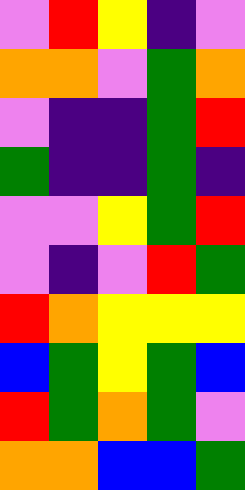[["violet", "red", "yellow", "indigo", "violet"], ["orange", "orange", "violet", "green", "orange"], ["violet", "indigo", "indigo", "green", "red"], ["green", "indigo", "indigo", "green", "indigo"], ["violet", "violet", "yellow", "green", "red"], ["violet", "indigo", "violet", "red", "green"], ["red", "orange", "yellow", "yellow", "yellow"], ["blue", "green", "yellow", "green", "blue"], ["red", "green", "orange", "green", "violet"], ["orange", "orange", "blue", "blue", "green"]]